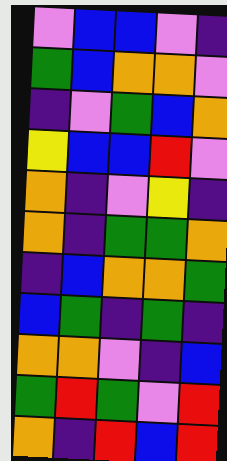[["violet", "blue", "blue", "violet", "indigo"], ["green", "blue", "orange", "orange", "violet"], ["indigo", "violet", "green", "blue", "orange"], ["yellow", "blue", "blue", "red", "violet"], ["orange", "indigo", "violet", "yellow", "indigo"], ["orange", "indigo", "green", "green", "orange"], ["indigo", "blue", "orange", "orange", "green"], ["blue", "green", "indigo", "green", "indigo"], ["orange", "orange", "violet", "indigo", "blue"], ["green", "red", "green", "violet", "red"], ["orange", "indigo", "red", "blue", "red"]]